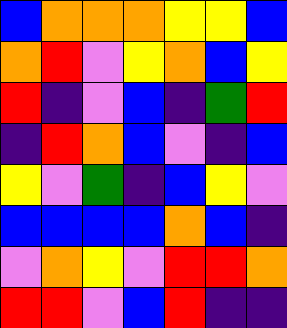[["blue", "orange", "orange", "orange", "yellow", "yellow", "blue"], ["orange", "red", "violet", "yellow", "orange", "blue", "yellow"], ["red", "indigo", "violet", "blue", "indigo", "green", "red"], ["indigo", "red", "orange", "blue", "violet", "indigo", "blue"], ["yellow", "violet", "green", "indigo", "blue", "yellow", "violet"], ["blue", "blue", "blue", "blue", "orange", "blue", "indigo"], ["violet", "orange", "yellow", "violet", "red", "red", "orange"], ["red", "red", "violet", "blue", "red", "indigo", "indigo"]]